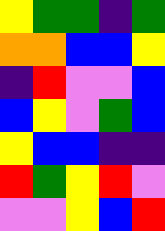[["yellow", "green", "green", "indigo", "green"], ["orange", "orange", "blue", "blue", "yellow"], ["indigo", "red", "violet", "violet", "blue"], ["blue", "yellow", "violet", "green", "blue"], ["yellow", "blue", "blue", "indigo", "indigo"], ["red", "green", "yellow", "red", "violet"], ["violet", "violet", "yellow", "blue", "red"]]